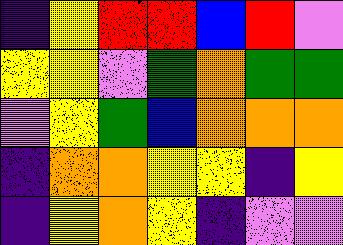[["indigo", "yellow", "red", "red", "blue", "red", "violet"], ["yellow", "yellow", "violet", "green", "orange", "green", "green"], ["violet", "yellow", "green", "blue", "orange", "orange", "orange"], ["indigo", "orange", "orange", "yellow", "yellow", "indigo", "yellow"], ["indigo", "yellow", "orange", "yellow", "indigo", "violet", "violet"]]